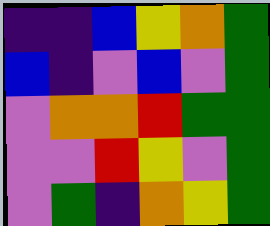[["indigo", "indigo", "blue", "yellow", "orange", "green"], ["blue", "indigo", "violet", "blue", "violet", "green"], ["violet", "orange", "orange", "red", "green", "green"], ["violet", "violet", "red", "yellow", "violet", "green"], ["violet", "green", "indigo", "orange", "yellow", "green"]]